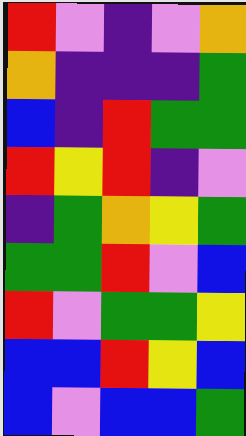[["red", "violet", "indigo", "violet", "orange"], ["orange", "indigo", "indigo", "indigo", "green"], ["blue", "indigo", "red", "green", "green"], ["red", "yellow", "red", "indigo", "violet"], ["indigo", "green", "orange", "yellow", "green"], ["green", "green", "red", "violet", "blue"], ["red", "violet", "green", "green", "yellow"], ["blue", "blue", "red", "yellow", "blue"], ["blue", "violet", "blue", "blue", "green"]]